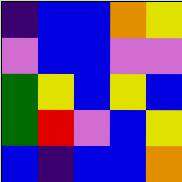[["indigo", "blue", "blue", "orange", "yellow"], ["violet", "blue", "blue", "violet", "violet"], ["green", "yellow", "blue", "yellow", "blue"], ["green", "red", "violet", "blue", "yellow"], ["blue", "indigo", "blue", "blue", "orange"]]